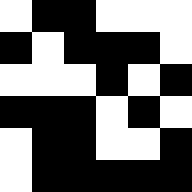[["white", "black", "black", "white", "white", "white"], ["black", "white", "black", "black", "black", "white"], ["white", "white", "white", "black", "white", "black"], ["black", "black", "black", "white", "black", "white"], ["white", "black", "black", "white", "white", "black"], ["white", "black", "black", "black", "black", "black"]]